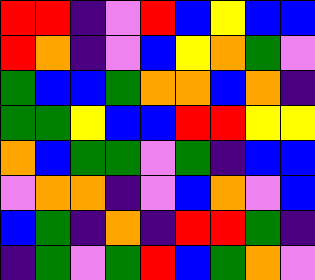[["red", "red", "indigo", "violet", "red", "blue", "yellow", "blue", "blue"], ["red", "orange", "indigo", "violet", "blue", "yellow", "orange", "green", "violet"], ["green", "blue", "blue", "green", "orange", "orange", "blue", "orange", "indigo"], ["green", "green", "yellow", "blue", "blue", "red", "red", "yellow", "yellow"], ["orange", "blue", "green", "green", "violet", "green", "indigo", "blue", "blue"], ["violet", "orange", "orange", "indigo", "violet", "blue", "orange", "violet", "blue"], ["blue", "green", "indigo", "orange", "indigo", "red", "red", "green", "indigo"], ["indigo", "green", "violet", "green", "red", "blue", "green", "orange", "violet"]]